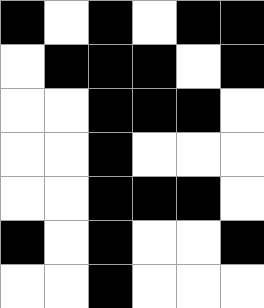[["black", "white", "black", "white", "black", "black"], ["white", "black", "black", "black", "white", "black"], ["white", "white", "black", "black", "black", "white"], ["white", "white", "black", "white", "white", "white"], ["white", "white", "black", "black", "black", "white"], ["black", "white", "black", "white", "white", "black"], ["white", "white", "black", "white", "white", "white"]]